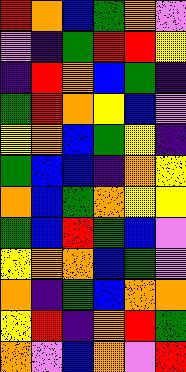[["red", "orange", "blue", "green", "orange", "violet"], ["violet", "indigo", "green", "red", "red", "yellow"], ["indigo", "red", "orange", "blue", "green", "indigo"], ["green", "red", "orange", "yellow", "blue", "violet"], ["yellow", "orange", "blue", "green", "yellow", "indigo"], ["green", "blue", "blue", "indigo", "orange", "yellow"], ["orange", "blue", "green", "orange", "yellow", "yellow"], ["green", "blue", "red", "green", "blue", "violet"], ["yellow", "orange", "orange", "blue", "green", "violet"], ["orange", "indigo", "green", "blue", "orange", "orange"], ["yellow", "red", "indigo", "orange", "red", "green"], ["orange", "violet", "blue", "orange", "violet", "red"]]